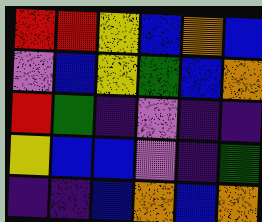[["red", "red", "yellow", "blue", "orange", "blue"], ["violet", "blue", "yellow", "green", "blue", "orange"], ["red", "green", "indigo", "violet", "indigo", "indigo"], ["yellow", "blue", "blue", "violet", "indigo", "green"], ["indigo", "indigo", "blue", "orange", "blue", "orange"]]